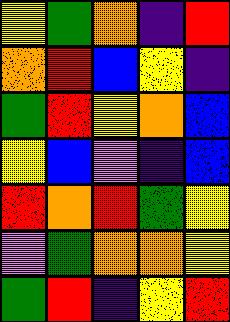[["yellow", "green", "orange", "indigo", "red"], ["orange", "red", "blue", "yellow", "indigo"], ["green", "red", "yellow", "orange", "blue"], ["yellow", "blue", "violet", "indigo", "blue"], ["red", "orange", "red", "green", "yellow"], ["violet", "green", "orange", "orange", "yellow"], ["green", "red", "indigo", "yellow", "red"]]